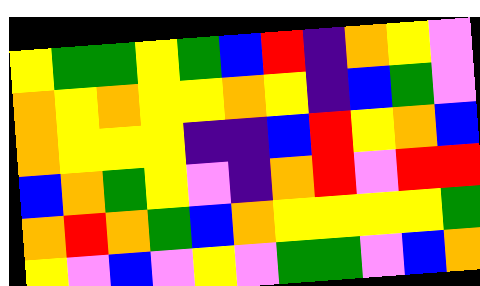[["yellow", "green", "green", "yellow", "green", "blue", "red", "indigo", "orange", "yellow", "violet"], ["orange", "yellow", "orange", "yellow", "yellow", "orange", "yellow", "indigo", "blue", "green", "violet"], ["orange", "yellow", "yellow", "yellow", "indigo", "indigo", "blue", "red", "yellow", "orange", "blue"], ["blue", "orange", "green", "yellow", "violet", "indigo", "orange", "red", "violet", "red", "red"], ["orange", "red", "orange", "green", "blue", "orange", "yellow", "yellow", "yellow", "yellow", "green"], ["yellow", "violet", "blue", "violet", "yellow", "violet", "green", "green", "violet", "blue", "orange"]]